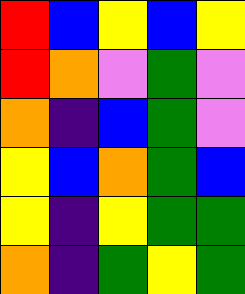[["red", "blue", "yellow", "blue", "yellow"], ["red", "orange", "violet", "green", "violet"], ["orange", "indigo", "blue", "green", "violet"], ["yellow", "blue", "orange", "green", "blue"], ["yellow", "indigo", "yellow", "green", "green"], ["orange", "indigo", "green", "yellow", "green"]]